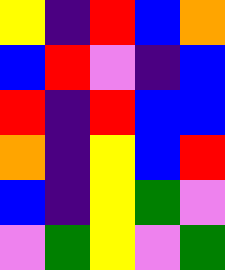[["yellow", "indigo", "red", "blue", "orange"], ["blue", "red", "violet", "indigo", "blue"], ["red", "indigo", "red", "blue", "blue"], ["orange", "indigo", "yellow", "blue", "red"], ["blue", "indigo", "yellow", "green", "violet"], ["violet", "green", "yellow", "violet", "green"]]